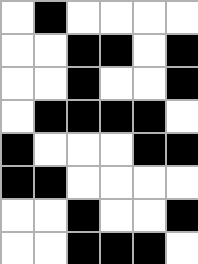[["white", "black", "white", "white", "white", "white"], ["white", "white", "black", "black", "white", "black"], ["white", "white", "black", "white", "white", "black"], ["white", "black", "black", "black", "black", "white"], ["black", "white", "white", "white", "black", "black"], ["black", "black", "white", "white", "white", "white"], ["white", "white", "black", "white", "white", "black"], ["white", "white", "black", "black", "black", "white"]]